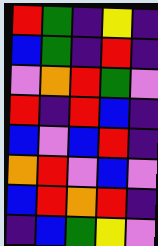[["red", "green", "indigo", "yellow", "indigo"], ["blue", "green", "indigo", "red", "indigo"], ["violet", "orange", "red", "green", "violet"], ["red", "indigo", "red", "blue", "indigo"], ["blue", "violet", "blue", "red", "indigo"], ["orange", "red", "violet", "blue", "violet"], ["blue", "red", "orange", "red", "indigo"], ["indigo", "blue", "green", "yellow", "violet"]]